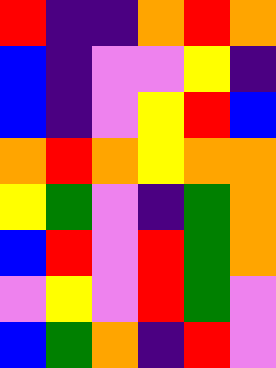[["red", "indigo", "indigo", "orange", "red", "orange"], ["blue", "indigo", "violet", "violet", "yellow", "indigo"], ["blue", "indigo", "violet", "yellow", "red", "blue"], ["orange", "red", "orange", "yellow", "orange", "orange"], ["yellow", "green", "violet", "indigo", "green", "orange"], ["blue", "red", "violet", "red", "green", "orange"], ["violet", "yellow", "violet", "red", "green", "violet"], ["blue", "green", "orange", "indigo", "red", "violet"]]